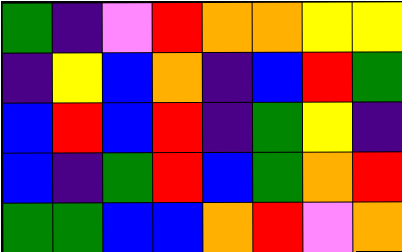[["green", "indigo", "violet", "red", "orange", "orange", "yellow", "yellow"], ["indigo", "yellow", "blue", "orange", "indigo", "blue", "red", "green"], ["blue", "red", "blue", "red", "indigo", "green", "yellow", "indigo"], ["blue", "indigo", "green", "red", "blue", "green", "orange", "red"], ["green", "green", "blue", "blue", "orange", "red", "violet", "orange"]]